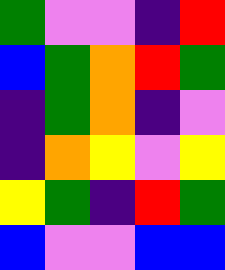[["green", "violet", "violet", "indigo", "red"], ["blue", "green", "orange", "red", "green"], ["indigo", "green", "orange", "indigo", "violet"], ["indigo", "orange", "yellow", "violet", "yellow"], ["yellow", "green", "indigo", "red", "green"], ["blue", "violet", "violet", "blue", "blue"]]